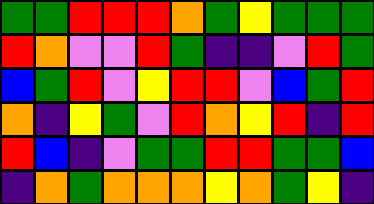[["green", "green", "red", "red", "red", "orange", "green", "yellow", "green", "green", "green"], ["red", "orange", "violet", "violet", "red", "green", "indigo", "indigo", "violet", "red", "green"], ["blue", "green", "red", "violet", "yellow", "red", "red", "violet", "blue", "green", "red"], ["orange", "indigo", "yellow", "green", "violet", "red", "orange", "yellow", "red", "indigo", "red"], ["red", "blue", "indigo", "violet", "green", "green", "red", "red", "green", "green", "blue"], ["indigo", "orange", "green", "orange", "orange", "orange", "yellow", "orange", "green", "yellow", "indigo"]]